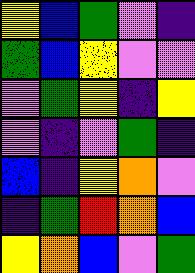[["yellow", "blue", "green", "violet", "indigo"], ["green", "blue", "yellow", "violet", "violet"], ["violet", "green", "yellow", "indigo", "yellow"], ["violet", "indigo", "violet", "green", "indigo"], ["blue", "indigo", "yellow", "orange", "violet"], ["indigo", "green", "red", "orange", "blue"], ["yellow", "orange", "blue", "violet", "green"]]